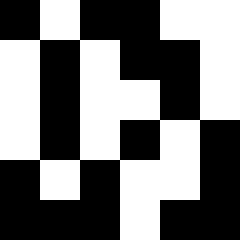[["black", "white", "black", "black", "white", "white"], ["white", "black", "white", "black", "black", "white"], ["white", "black", "white", "white", "black", "white"], ["white", "black", "white", "black", "white", "black"], ["black", "white", "black", "white", "white", "black"], ["black", "black", "black", "white", "black", "black"]]